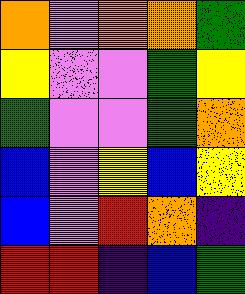[["orange", "violet", "orange", "orange", "green"], ["yellow", "violet", "violet", "green", "yellow"], ["green", "violet", "violet", "green", "orange"], ["blue", "violet", "yellow", "blue", "yellow"], ["blue", "violet", "red", "orange", "indigo"], ["red", "red", "indigo", "blue", "green"]]